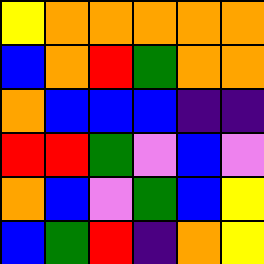[["yellow", "orange", "orange", "orange", "orange", "orange"], ["blue", "orange", "red", "green", "orange", "orange"], ["orange", "blue", "blue", "blue", "indigo", "indigo"], ["red", "red", "green", "violet", "blue", "violet"], ["orange", "blue", "violet", "green", "blue", "yellow"], ["blue", "green", "red", "indigo", "orange", "yellow"]]